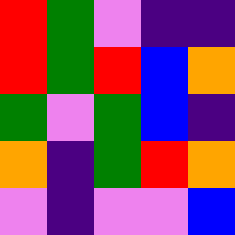[["red", "green", "violet", "indigo", "indigo"], ["red", "green", "red", "blue", "orange"], ["green", "violet", "green", "blue", "indigo"], ["orange", "indigo", "green", "red", "orange"], ["violet", "indigo", "violet", "violet", "blue"]]